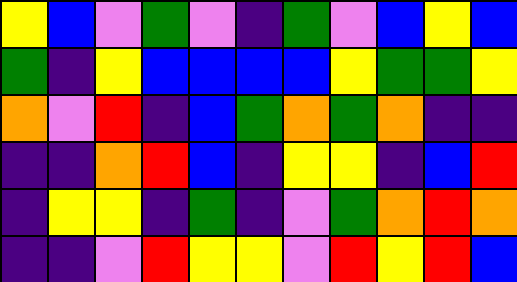[["yellow", "blue", "violet", "green", "violet", "indigo", "green", "violet", "blue", "yellow", "blue"], ["green", "indigo", "yellow", "blue", "blue", "blue", "blue", "yellow", "green", "green", "yellow"], ["orange", "violet", "red", "indigo", "blue", "green", "orange", "green", "orange", "indigo", "indigo"], ["indigo", "indigo", "orange", "red", "blue", "indigo", "yellow", "yellow", "indigo", "blue", "red"], ["indigo", "yellow", "yellow", "indigo", "green", "indigo", "violet", "green", "orange", "red", "orange"], ["indigo", "indigo", "violet", "red", "yellow", "yellow", "violet", "red", "yellow", "red", "blue"]]